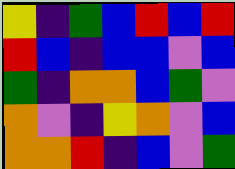[["yellow", "indigo", "green", "blue", "red", "blue", "red"], ["red", "blue", "indigo", "blue", "blue", "violet", "blue"], ["green", "indigo", "orange", "orange", "blue", "green", "violet"], ["orange", "violet", "indigo", "yellow", "orange", "violet", "blue"], ["orange", "orange", "red", "indigo", "blue", "violet", "green"]]